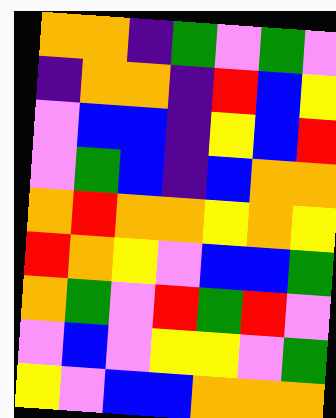[["orange", "orange", "indigo", "green", "violet", "green", "violet"], ["indigo", "orange", "orange", "indigo", "red", "blue", "yellow"], ["violet", "blue", "blue", "indigo", "yellow", "blue", "red"], ["violet", "green", "blue", "indigo", "blue", "orange", "orange"], ["orange", "red", "orange", "orange", "yellow", "orange", "yellow"], ["red", "orange", "yellow", "violet", "blue", "blue", "green"], ["orange", "green", "violet", "red", "green", "red", "violet"], ["violet", "blue", "violet", "yellow", "yellow", "violet", "green"], ["yellow", "violet", "blue", "blue", "orange", "orange", "orange"]]